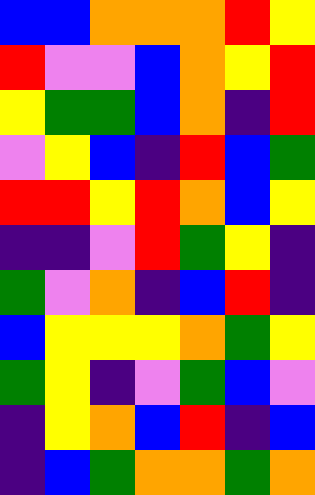[["blue", "blue", "orange", "orange", "orange", "red", "yellow"], ["red", "violet", "violet", "blue", "orange", "yellow", "red"], ["yellow", "green", "green", "blue", "orange", "indigo", "red"], ["violet", "yellow", "blue", "indigo", "red", "blue", "green"], ["red", "red", "yellow", "red", "orange", "blue", "yellow"], ["indigo", "indigo", "violet", "red", "green", "yellow", "indigo"], ["green", "violet", "orange", "indigo", "blue", "red", "indigo"], ["blue", "yellow", "yellow", "yellow", "orange", "green", "yellow"], ["green", "yellow", "indigo", "violet", "green", "blue", "violet"], ["indigo", "yellow", "orange", "blue", "red", "indigo", "blue"], ["indigo", "blue", "green", "orange", "orange", "green", "orange"]]